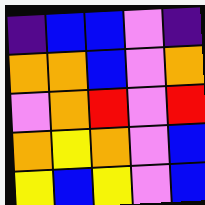[["indigo", "blue", "blue", "violet", "indigo"], ["orange", "orange", "blue", "violet", "orange"], ["violet", "orange", "red", "violet", "red"], ["orange", "yellow", "orange", "violet", "blue"], ["yellow", "blue", "yellow", "violet", "blue"]]